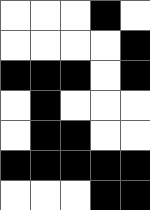[["white", "white", "white", "black", "white"], ["white", "white", "white", "white", "black"], ["black", "black", "black", "white", "black"], ["white", "black", "white", "white", "white"], ["white", "black", "black", "white", "white"], ["black", "black", "black", "black", "black"], ["white", "white", "white", "black", "black"]]